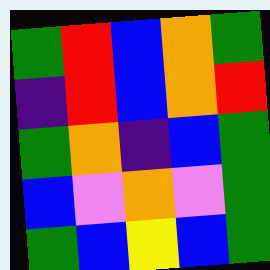[["green", "red", "blue", "orange", "green"], ["indigo", "red", "blue", "orange", "red"], ["green", "orange", "indigo", "blue", "green"], ["blue", "violet", "orange", "violet", "green"], ["green", "blue", "yellow", "blue", "green"]]